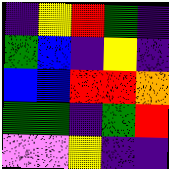[["indigo", "yellow", "red", "green", "indigo"], ["green", "blue", "indigo", "yellow", "indigo"], ["blue", "blue", "red", "red", "orange"], ["green", "green", "indigo", "green", "red"], ["violet", "violet", "yellow", "indigo", "indigo"]]